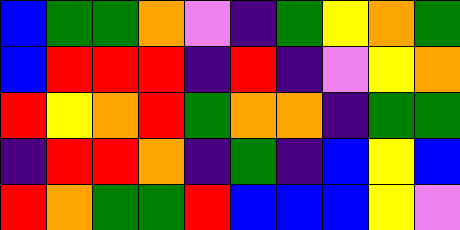[["blue", "green", "green", "orange", "violet", "indigo", "green", "yellow", "orange", "green"], ["blue", "red", "red", "red", "indigo", "red", "indigo", "violet", "yellow", "orange"], ["red", "yellow", "orange", "red", "green", "orange", "orange", "indigo", "green", "green"], ["indigo", "red", "red", "orange", "indigo", "green", "indigo", "blue", "yellow", "blue"], ["red", "orange", "green", "green", "red", "blue", "blue", "blue", "yellow", "violet"]]